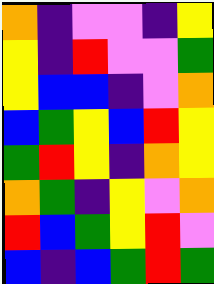[["orange", "indigo", "violet", "violet", "indigo", "yellow"], ["yellow", "indigo", "red", "violet", "violet", "green"], ["yellow", "blue", "blue", "indigo", "violet", "orange"], ["blue", "green", "yellow", "blue", "red", "yellow"], ["green", "red", "yellow", "indigo", "orange", "yellow"], ["orange", "green", "indigo", "yellow", "violet", "orange"], ["red", "blue", "green", "yellow", "red", "violet"], ["blue", "indigo", "blue", "green", "red", "green"]]